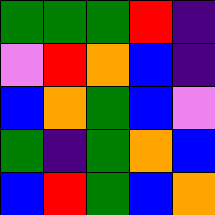[["green", "green", "green", "red", "indigo"], ["violet", "red", "orange", "blue", "indigo"], ["blue", "orange", "green", "blue", "violet"], ["green", "indigo", "green", "orange", "blue"], ["blue", "red", "green", "blue", "orange"]]